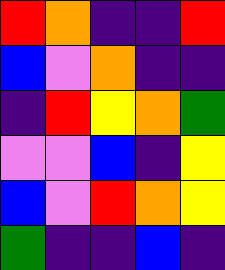[["red", "orange", "indigo", "indigo", "red"], ["blue", "violet", "orange", "indigo", "indigo"], ["indigo", "red", "yellow", "orange", "green"], ["violet", "violet", "blue", "indigo", "yellow"], ["blue", "violet", "red", "orange", "yellow"], ["green", "indigo", "indigo", "blue", "indigo"]]